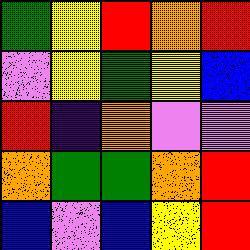[["green", "yellow", "red", "orange", "red"], ["violet", "yellow", "green", "yellow", "blue"], ["red", "indigo", "orange", "violet", "violet"], ["orange", "green", "green", "orange", "red"], ["blue", "violet", "blue", "yellow", "red"]]